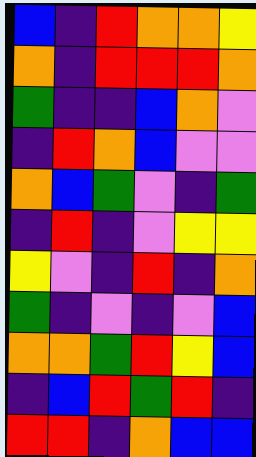[["blue", "indigo", "red", "orange", "orange", "yellow"], ["orange", "indigo", "red", "red", "red", "orange"], ["green", "indigo", "indigo", "blue", "orange", "violet"], ["indigo", "red", "orange", "blue", "violet", "violet"], ["orange", "blue", "green", "violet", "indigo", "green"], ["indigo", "red", "indigo", "violet", "yellow", "yellow"], ["yellow", "violet", "indigo", "red", "indigo", "orange"], ["green", "indigo", "violet", "indigo", "violet", "blue"], ["orange", "orange", "green", "red", "yellow", "blue"], ["indigo", "blue", "red", "green", "red", "indigo"], ["red", "red", "indigo", "orange", "blue", "blue"]]